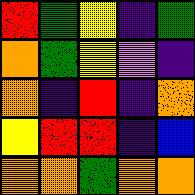[["red", "green", "yellow", "indigo", "green"], ["orange", "green", "yellow", "violet", "indigo"], ["orange", "indigo", "red", "indigo", "orange"], ["yellow", "red", "red", "indigo", "blue"], ["orange", "orange", "green", "orange", "orange"]]